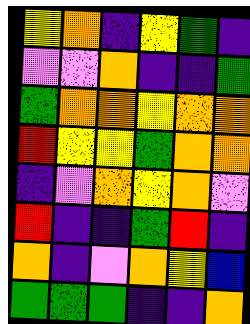[["yellow", "orange", "indigo", "yellow", "green", "indigo"], ["violet", "violet", "orange", "indigo", "indigo", "green"], ["green", "orange", "orange", "yellow", "orange", "orange"], ["red", "yellow", "yellow", "green", "orange", "orange"], ["indigo", "violet", "orange", "yellow", "orange", "violet"], ["red", "indigo", "indigo", "green", "red", "indigo"], ["orange", "indigo", "violet", "orange", "yellow", "blue"], ["green", "green", "green", "indigo", "indigo", "orange"]]